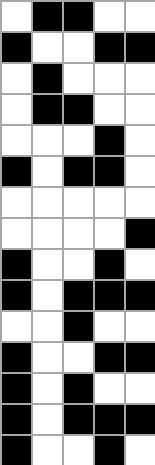[["white", "black", "black", "white", "white"], ["black", "white", "white", "black", "black"], ["white", "black", "white", "white", "white"], ["white", "black", "black", "white", "white"], ["white", "white", "white", "black", "white"], ["black", "white", "black", "black", "white"], ["white", "white", "white", "white", "white"], ["white", "white", "white", "white", "black"], ["black", "white", "white", "black", "white"], ["black", "white", "black", "black", "black"], ["white", "white", "black", "white", "white"], ["black", "white", "white", "black", "black"], ["black", "white", "black", "white", "white"], ["black", "white", "black", "black", "black"], ["black", "white", "white", "black", "white"]]